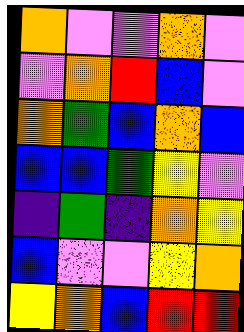[["orange", "violet", "violet", "orange", "violet"], ["violet", "orange", "red", "blue", "violet"], ["orange", "green", "blue", "orange", "blue"], ["blue", "blue", "green", "yellow", "violet"], ["indigo", "green", "indigo", "orange", "yellow"], ["blue", "violet", "violet", "yellow", "orange"], ["yellow", "orange", "blue", "red", "red"]]